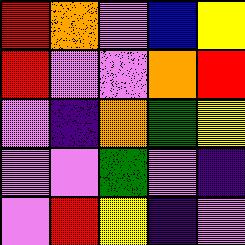[["red", "orange", "violet", "blue", "yellow"], ["red", "violet", "violet", "orange", "red"], ["violet", "indigo", "orange", "green", "yellow"], ["violet", "violet", "green", "violet", "indigo"], ["violet", "red", "yellow", "indigo", "violet"]]